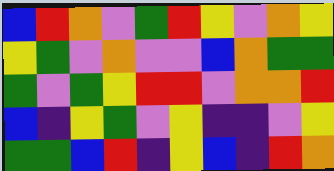[["blue", "red", "orange", "violet", "green", "red", "yellow", "violet", "orange", "yellow"], ["yellow", "green", "violet", "orange", "violet", "violet", "blue", "orange", "green", "green"], ["green", "violet", "green", "yellow", "red", "red", "violet", "orange", "orange", "red"], ["blue", "indigo", "yellow", "green", "violet", "yellow", "indigo", "indigo", "violet", "yellow"], ["green", "green", "blue", "red", "indigo", "yellow", "blue", "indigo", "red", "orange"]]